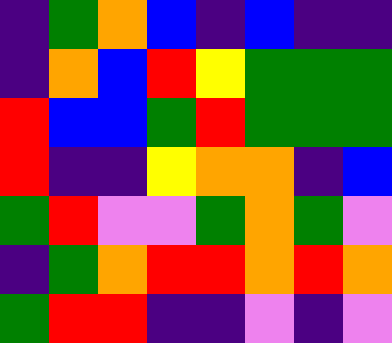[["indigo", "green", "orange", "blue", "indigo", "blue", "indigo", "indigo"], ["indigo", "orange", "blue", "red", "yellow", "green", "green", "green"], ["red", "blue", "blue", "green", "red", "green", "green", "green"], ["red", "indigo", "indigo", "yellow", "orange", "orange", "indigo", "blue"], ["green", "red", "violet", "violet", "green", "orange", "green", "violet"], ["indigo", "green", "orange", "red", "red", "orange", "red", "orange"], ["green", "red", "red", "indigo", "indigo", "violet", "indigo", "violet"]]